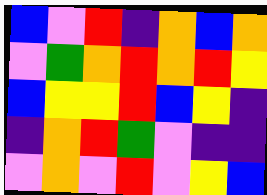[["blue", "violet", "red", "indigo", "orange", "blue", "orange"], ["violet", "green", "orange", "red", "orange", "red", "yellow"], ["blue", "yellow", "yellow", "red", "blue", "yellow", "indigo"], ["indigo", "orange", "red", "green", "violet", "indigo", "indigo"], ["violet", "orange", "violet", "red", "violet", "yellow", "blue"]]